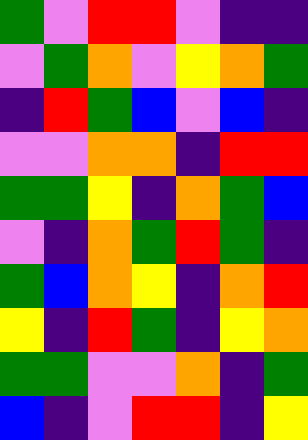[["green", "violet", "red", "red", "violet", "indigo", "indigo"], ["violet", "green", "orange", "violet", "yellow", "orange", "green"], ["indigo", "red", "green", "blue", "violet", "blue", "indigo"], ["violet", "violet", "orange", "orange", "indigo", "red", "red"], ["green", "green", "yellow", "indigo", "orange", "green", "blue"], ["violet", "indigo", "orange", "green", "red", "green", "indigo"], ["green", "blue", "orange", "yellow", "indigo", "orange", "red"], ["yellow", "indigo", "red", "green", "indigo", "yellow", "orange"], ["green", "green", "violet", "violet", "orange", "indigo", "green"], ["blue", "indigo", "violet", "red", "red", "indigo", "yellow"]]